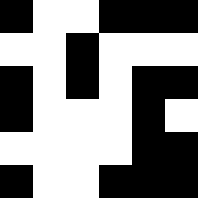[["black", "white", "white", "black", "black", "black"], ["white", "white", "black", "white", "white", "white"], ["black", "white", "black", "white", "black", "black"], ["black", "white", "white", "white", "black", "white"], ["white", "white", "white", "white", "black", "black"], ["black", "white", "white", "black", "black", "black"]]